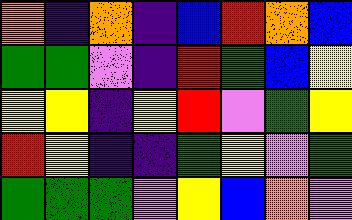[["orange", "indigo", "orange", "indigo", "blue", "red", "orange", "blue"], ["green", "green", "violet", "indigo", "red", "green", "blue", "yellow"], ["yellow", "yellow", "indigo", "yellow", "red", "violet", "green", "yellow"], ["red", "yellow", "indigo", "indigo", "green", "yellow", "violet", "green"], ["green", "green", "green", "violet", "yellow", "blue", "orange", "violet"]]